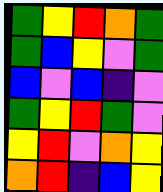[["green", "yellow", "red", "orange", "green"], ["green", "blue", "yellow", "violet", "green"], ["blue", "violet", "blue", "indigo", "violet"], ["green", "yellow", "red", "green", "violet"], ["yellow", "red", "violet", "orange", "yellow"], ["orange", "red", "indigo", "blue", "yellow"]]